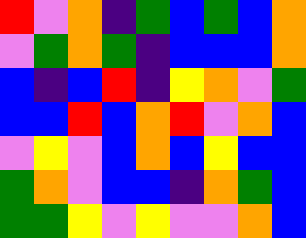[["red", "violet", "orange", "indigo", "green", "blue", "green", "blue", "orange"], ["violet", "green", "orange", "green", "indigo", "blue", "blue", "blue", "orange"], ["blue", "indigo", "blue", "red", "indigo", "yellow", "orange", "violet", "green"], ["blue", "blue", "red", "blue", "orange", "red", "violet", "orange", "blue"], ["violet", "yellow", "violet", "blue", "orange", "blue", "yellow", "blue", "blue"], ["green", "orange", "violet", "blue", "blue", "indigo", "orange", "green", "blue"], ["green", "green", "yellow", "violet", "yellow", "violet", "violet", "orange", "blue"]]